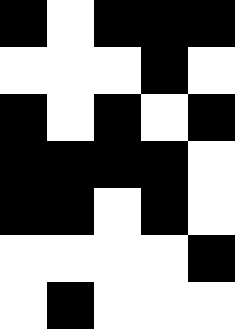[["black", "white", "black", "black", "black"], ["white", "white", "white", "black", "white"], ["black", "white", "black", "white", "black"], ["black", "black", "black", "black", "white"], ["black", "black", "white", "black", "white"], ["white", "white", "white", "white", "black"], ["white", "black", "white", "white", "white"]]